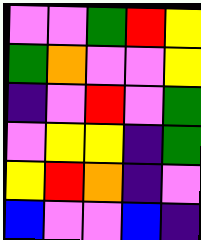[["violet", "violet", "green", "red", "yellow"], ["green", "orange", "violet", "violet", "yellow"], ["indigo", "violet", "red", "violet", "green"], ["violet", "yellow", "yellow", "indigo", "green"], ["yellow", "red", "orange", "indigo", "violet"], ["blue", "violet", "violet", "blue", "indigo"]]